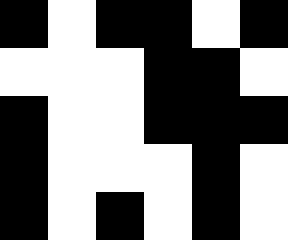[["black", "white", "black", "black", "white", "black"], ["white", "white", "white", "black", "black", "white"], ["black", "white", "white", "black", "black", "black"], ["black", "white", "white", "white", "black", "white"], ["black", "white", "black", "white", "black", "white"]]